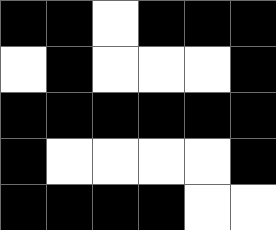[["black", "black", "white", "black", "black", "black"], ["white", "black", "white", "white", "white", "black"], ["black", "black", "black", "black", "black", "black"], ["black", "white", "white", "white", "white", "black"], ["black", "black", "black", "black", "white", "white"]]